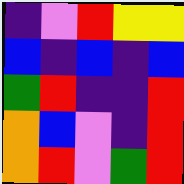[["indigo", "violet", "red", "yellow", "yellow"], ["blue", "indigo", "blue", "indigo", "blue"], ["green", "red", "indigo", "indigo", "red"], ["orange", "blue", "violet", "indigo", "red"], ["orange", "red", "violet", "green", "red"]]